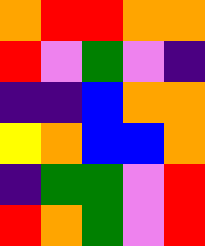[["orange", "red", "red", "orange", "orange"], ["red", "violet", "green", "violet", "indigo"], ["indigo", "indigo", "blue", "orange", "orange"], ["yellow", "orange", "blue", "blue", "orange"], ["indigo", "green", "green", "violet", "red"], ["red", "orange", "green", "violet", "red"]]